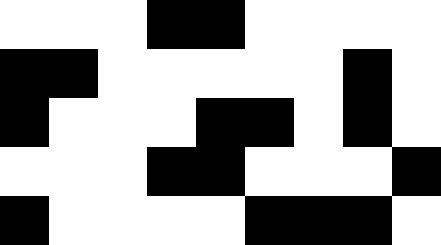[["white", "white", "white", "black", "black", "white", "white", "white", "white"], ["black", "black", "white", "white", "white", "white", "white", "black", "white"], ["black", "white", "white", "white", "black", "black", "white", "black", "white"], ["white", "white", "white", "black", "black", "white", "white", "white", "black"], ["black", "white", "white", "white", "white", "black", "black", "black", "white"]]